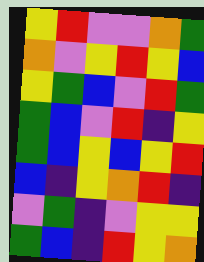[["yellow", "red", "violet", "violet", "orange", "green"], ["orange", "violet", "yellow", "red", "yellow", "blue"], ["yellow", "green", "blue", "violet", "red", "green"], ["green", "blue", "violet", "red", "indigo", "yellow"], ["green", "blue", "yellow", "blue", "yellow", "red"], ["blue", "indigo", "yellow", "orange", "red", "indigo"], ["violet", "green", "indigo", "violet", "yellow", "yellow"], ["green", "blue", "indigo", "red", "yellow", "orange"]]